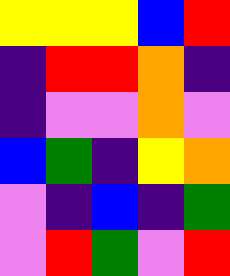[["yellow", "yellow", "yellow", "blue", "red"], ["indigo", "red", "red", "orange", "indigo"], ["indigo", "violet", "violet", "orange", "violet"], ["blue", "green", "indigo", "yellow", "orange"], ["violet", "indigo", "blue", "indigo", "green"], ["violet", "red", "green", "violet", "red"]]